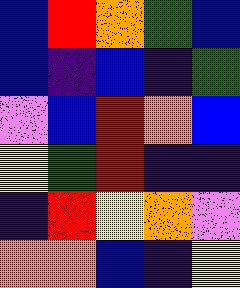[["blue", "red", "orange", "green", "blue"], ["blue", "indigo", "blue", "indigo", "green"], ["violet", "blue", "red", "orange", "blue"], ["yellow", "green", "red", "indigo", "indigo"], ["indigo", "red", "yellow", "orange", "violet"], ["orange", "orange", "blue", "indigo", "yellow"]]